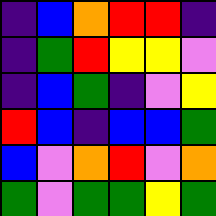[["indigo", "blue", "orange", "red", "red", "indigo"], ["indigo", "green", "red", "yellow", "yellow", "violet"], ["indigo", "blue", "green", "indigo", "violet", "yellow"], ["red", "blue", "indigo", "blue", "blue", "green"], ["blue", "violet", "orange", "red", "violet", "orange"], ["green", "violet", "green", "green", "yellow", "green"]]